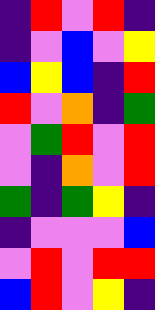[["indigo", "red", "violet", "red", "indigo"], ["indigo", "violet", "blue", "violet", "yellow"], ["blue", "yellow", "blue", "indigo", "red"], ["red", "violet", "orange", "indigo", "green"], ["violet", "green", "red", "violet", "red"], ["violet", "indigo", "orange", "violet", "red"], ["green", "indigo", "green", "yellow", "indigo"], ["indigo", "violet", "violet", "violet", "blue"], ["violet", "red", "violet", "red", "red"], ["blue", "red", "violet", "yellow", "indigo"]]